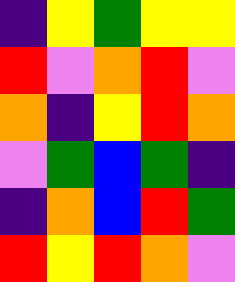[["indigo", "yellow", "green", "yellow", "yellow"], ["red", "violet", "orange", "red", "violet"], ["orange", "indigo", "yellow", "red", "orange"], ["violet", "green", "blue", "green", "indigo"], ["indigo", "orange", "blue", "red", "green"], ["red", "yellow", "red", "orange", "violet"]]